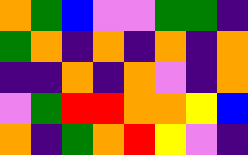[["orange", "green", "blue", "violet", "violet", "green", "green", "indigo"], ["green", "orange", "indigo", "orange", "indigo", "orange", "indigo", "orange"], ["indigo", "indigo", "orange", "indigo", "orange", "violet", "indigo", "orange"], ["violet", "green", "red", "red", "orange", "orange", "yellow", "blue"], ["orange", "indigo", "green", "orange", "red", "yellow", "violet", "indigo"]]